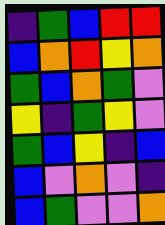[["indigo", "green", "blue", "red", "red"], ["blue", "orange", "red", "yellow", "orange"], ["green", "blue", "orange", "green", "violet"], ["yellow", "indigo", "green", "yellow", "violet"], ["green", "blue", "yellow", "indigo", "blue"], ["blue", "violet", "orange", "violet", "indigo"], ["blue", "green", "violet", "violet", "orange"]]